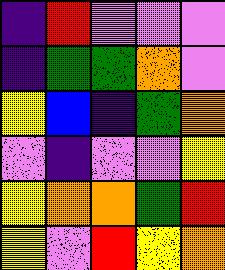[["indigo", "red", "violet", "violet", "violet"], ["indigo", "green", "green", "orange", "violet"], ["yellow", "blue", "indigo", "green", "orange"], ["violet", "indigo", "violet", "violet", "yellow"], ["yellow", "orange", "orange", "green", "red"], ["yellow", "violet", "red", "yellow", "orange"]]